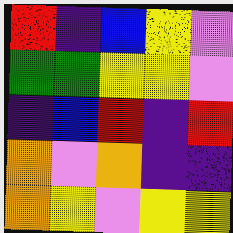[["red", "indigo", "blue", "yellow", "violet"], ["green", "green", "yellow", "yellow", "violet"], ["indigo", "blue", "red", "indigo", "red"], ["orange", "violet", "orange", "indigo", "indigo"], ["orange", "yellow", "violet", "yellow", "yellow"]]